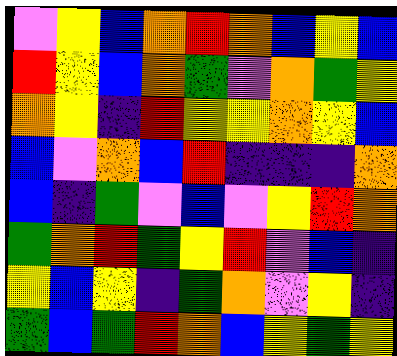[["violet", "yellow", "blue", "orange", "red", "orange", "blue", "yellow", "blue"], ["red", "yellow", "blue", "orange", "green", "violet", "orange", "green", "yellow"], ["orange", "yellow", "indigo", "red", "yellow", "yellow", "orange", "yellow", "blue"], ["blue", "violet", "orange", "blue", "red", "indigo", "indigo", "indigo", "orange"], ["blue", "indigo", "green", "violet", "blue", "violet", "yellow", "red", "orange"], ["green", "orange", "red", "green", "yellow", "red", "violet", "blue", "indigo"], ["yellow", "blue", "yellow", "indigo", "green", "orange", "violet", "yellow", "indigo"], ["green", "blue", "green", "red", "orange", "blue", "yellow", "green", "yellow"]]